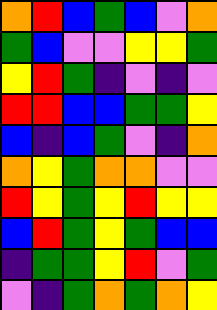[["orange", "red", "blue", "green", "blue", "violet", "orange"], ["green", "blue", "violet", "violet", "yellow", "yellow", "green"], ["yellow", "red", "green", "indigo", "violet", "indigo", "violet"], ["red", "red", "blue", "blue", "green", "green", "yellow"], ["blue", "indigo", "blue", "green", "violet", "indigo", "orange"], ["orange", "yellow", "green", "orange", "orange", "violet", "violet"], ["red", "yellow", "green", "yellow", "red", "yellow", "yellow"], ["blue", "red", "green", "yellow", "green", "blue", "blue"], ["indigo", "green", "green", "yellow", "red", "violet", "green"], ["violet", "indigo", "green", "orange", "green", "orange", "yellow"]]